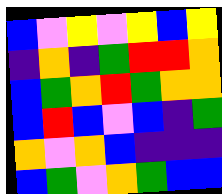[["blue", "violet", "yellow", "violet", "yellow", "blue", "yellow"], ["indigo", "orange", "indigo", "green", "red", "red", "orange"], ["blue", "green", "orange", "red", "green", "orange", "orange"], ["blue", "red", "blue", "violet", "blue", "indigo", "green"], ["orange", "violet", "orange", "blue", "indigo", "indigo", "indigo"], ["blue", "green", "violet", "orange", "green", "blue", "blue"]]